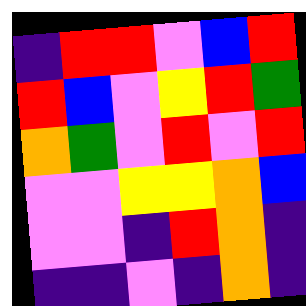[["indigo", "red", "red", "violet", "blue", "red"], ["red", "blue", "violet", "yellow", "red", "green"], ["orange", "green", "violet", "red", "violet", "red"], ["violet", "violet", "yellow", "yellow", "orange", "blue"], ["violet", "violet", "indigo", "red", "orange", "indigo"], ["indigo", "indigo", "violet", "indigo", "orange", "indigo"]]